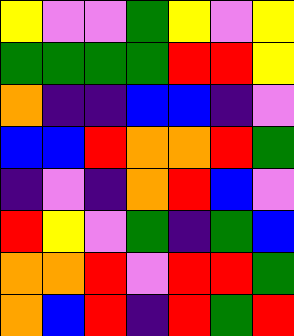[["yellow", "violet", "violet", "green", "yellow", "violet", "yellow"], ["green", "green", "green", "green", "red", "red", "yellow"], ["orange", "indigo", "indigo", "blue", "blue", "indigo", "violet"], ["blue", "blue", "red", "orange", "orange", "red", "green"], ["indigo", "violet", "indigo", "orange", "red", "blue", "violet"], ["red", "yellow", "violet", "green", "indigo", "green", "blue"], ["orange", "orange", "red", "violet", "red", "red", "green"], ["orange", "blue", "red", "indigo", "red", "green", "red"]]